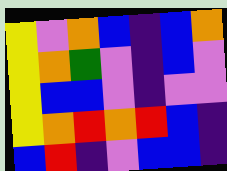[["yellow", "violet", "orange", "blue", "indigo", "blue", "orange"], ["yellow", "orange", "green", "violet", "indigo", "blue", "violet"], ["yellow", "blue", "blue", "violet", "indigo", "violet", "violet"], ["yellow", "orange", "red", "orange", "red", "blue", "indigo"], ["blue", "red", "indigo", "violet", "blue", "blue", "indigo"]]